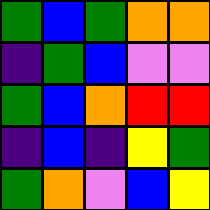[["green", "blue", "green", "orange", "orange"], ["indigo", "green", "blue", "violet", "violet"], ["green", "blue", "orange", "red", "red"], ["indigo", "blue", "indigo", "yellow", "green"], ["green", "orange", "violet", "blue", "yellow"]]